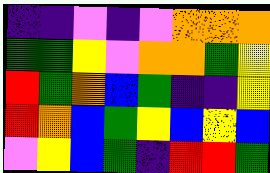[["indigo", "indigo", "violet", "indigo", "violet", "orange", "orange", "orange"], ["green", "green", "yellow", "violet", "orange", "orange", "green", "yellow"], ["red", "green", "orange", "blue", "green", "indigo", "indigo", "yellow"], ["red", "orange", "blue", "green", "yellow", "blue", "yellow", "blue"], ["violet", "yellow", "blue", "green", "indigo", "red", "red", "green"]]